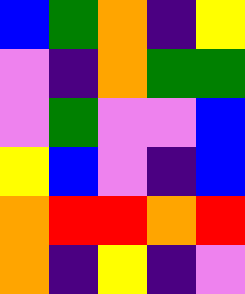[["blue", "green", "orange", "indigo", "yellow"], ["violet", "indigo", "orange", "green", "green"], ["violet", "green", "violet", "violet", "blue"], ["yellow", "blue", "violet", "indigo", "blue"], ["orange", "red", "red", "orange", "red"], ["orange", "indigo", "yellow", "indigo", "violet"]]